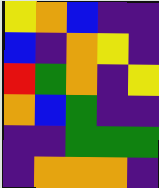[["yellow", "orange", "blue", "indigo", "indigo"], ["blue", "indigo", "orange", "yellow", "indigo"], ["red", "green", "orange", "indigo", "yellow"], ["orange", "blue", "green", "indigo", "indigo"], ["indigo", "indigo", "green", "green", "green"], ["indigo", "orange", "orange", "orange", "indigo"]]